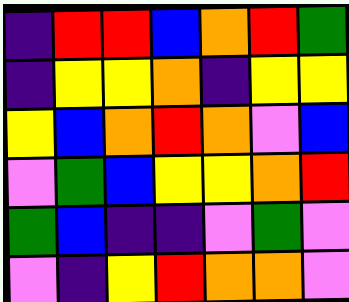[["indigo", "red", "red", "blue", "orange", "red", "green"], ["indigo", "yellow", "yellow", "orange", "indigo", "yellow", "yellow"], ["yellow", "blue", "orange", "red", "orange", "violet", "blue"], ["violet", "green", "blue", "yellow", "yellow", "orange", "red"], ["green", "blue", "indigo", "indigo", "violet", "green", "violet"], ["violet", "indigo", "yellow", "red", "orange", "orange", "violet"]]